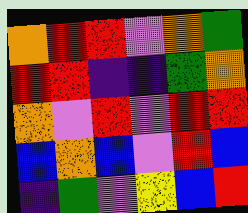[["orange", "red", "red", "violet", "orange", "green"], ["red", "red", "indigo", "indigo", "green", "orange"], ["orange", "violet", "red", "violet", "red", "red"], ["blue", "orange", "blue", "violet", "red", "blue"], ["indigo", "green", "violet", "yellow", "blue", "red"]]